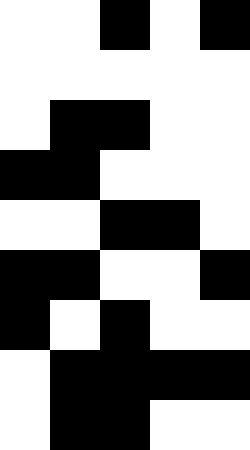[["white", "white", "black", "white", "black"], ["white", "white", "white", "white", "white"], ["white", "black", "black", "white", "white"], ["black", "black", "white", "white", "white"], ["white", "white", "black", "black", "white"], ["black", "black", "white", "white", "black"], ["black", "white", "black", "white", "white"], ["white", "black", "black", "black", "black"], ["white", "black", "black", "white", "white"]]